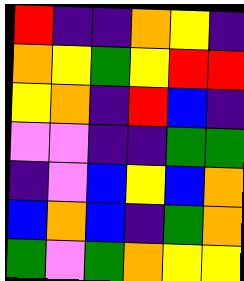[["red", "indigo", "indigo", "orange", "yellow", "indigo"], ["orange", "yellow", "green", "yellow", "red", "red"], ["yellow", "orange", "indigo", "red", "blue", "indigo"], ["violet", "violet", "indigo", "indigo", "green", "green"], ["indigo", "violet", "blue", "yellow", "blue", "orange"], ["blue", "orange", "blue", "indigo", "green", "orange"], ["green", "violet", "green", "orange", "yellow", "yellow"]]